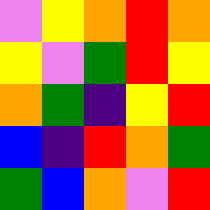[["violet", "yellow", "orange", "red", "orange"], ["yellow", "violet", "green", "red", "yellow"], ["orange", "green", "indigo", "yellow", "red"], ["blue", "indigo", "red", "orange", "green"], ["green", "blue", "orange", "violet", "red"]]